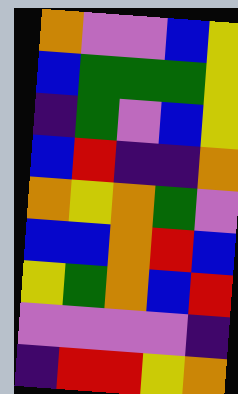[["orange", "violet", "violet", "blue", "yellow"], ["blue", "green", "green", "green", "yellow"], ["indigo", "green", "violet", "blue", "yellow"], ["blue", "red", "indigo", "indigo", "orange"], ["orange", "yellow", "orange", "green", "violet"], ["blue", "blue", "orange", "red", "blue"], ["yellow", "green", "orange", "blue", "red"], ["violet", "violet", "violet", "violet", "indigo"], ["indigo", "red", "red", "yellow", "orange"]]